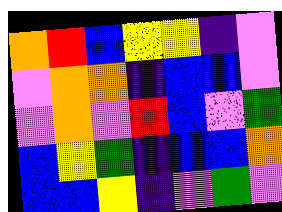[["orange", "red", "blue", "yellow", "yellow", "indigo", "violet"], ["violet", "orange", "orange", "indigo", "blue", "blue", "violet"], ["violet", "orange", "violet", "red", "blue", "violet", "green"], ["blue", "yellow", "green", "indigo", "blue", "blue", "orange"], ["blue", "blue", "yellow", "indigo", "violet", "green", "violet"]]